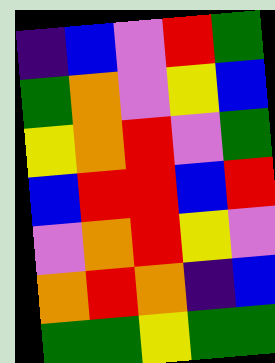[["indigo", "blue", "violet", "red", "green"], ["green", "orange", "violet", "yellow", "blue"], ["yellow", "orange", "red", "violet", "green"], ["blue", "red", "red", "blue", "red"], ["violet", "orange", "red", "yellow", "violet"], ["orange", "red", "orange", "indigo", "blue"], ["green", "green", "yellow", "green", "green"]]